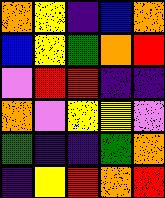[["orange", "yellow", "indigo", "blue", "orange"], ["blue", "yellow", "green", "orange", "red"], ["violet", "red", "red", "indigo", "indigo"], ["orange", "violet", "yellow", "yellow", "violet"], ["green", "indigo", "indigo", "green", "orange"], ["indigo", "yellow", "red", "orange", "red"]]